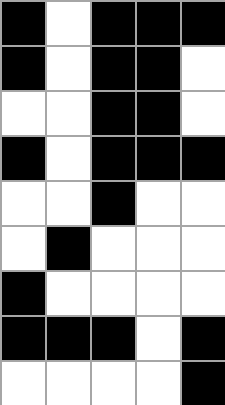[["black", "white", "black", "black", "black"], ["black", "white", "black", "black", "white"], ["white", "white", "black", "black", "white"], ["black", "white", "black", "black", "black"], ["white", "white", "black", "white", "white"], ["white", "black", "white", "white", "white"], ["black", "white", "white", "white", "white"], ["black", "black", "black", "white", "black"], ["white", "white", "white", "white", "black"]]